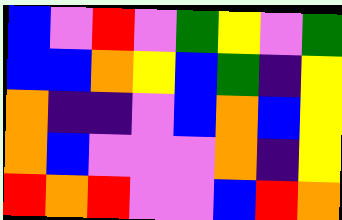[["blue", "violet", "red", "violet", "green", "yellow", "violet", "green"], ["blue", "blue", "orange", "yellow", "blue", "green", "indigo", "yellow"], ["orange", "indigo", "indigo", "violet", "blue", "orange", "blue", "yellow"], ["orange", "blue", "violet", "violet", "violet", "orange", "indigo", "yellow"], ["red", "orange", "red", "violet", "violet", "blue", "red", "orange"]]